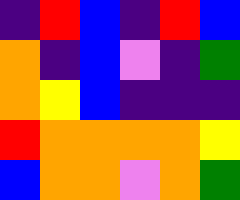[["indigo", "red", "blue", "indigo", "red", "blue"], ["orange", "indigo", "blue", "violet", "indigo", "green"], ["orange", "yellow", "blue", "indigo", "indigo", "indigo"], ["red", "orange", "orange", "orange", "orange", "yellow"], ["blue", "orange", "orange", "violet", "orange", "green"]]